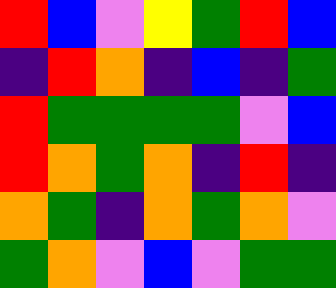[["red", "blue", "violet", "yellow", "green", "red", "blue"], ["indigo", "red", "orange", "indigo", "blue", "indigo", "green"], ["red", "green", "green", "green", "green", "violet", "blue"], ["red", "orange", "green", "orange", "indigo", "red", "indigo"], ["orange", "green", "indigo", "orange", "green", "orange", "violet"], ["green", "orange", "violet", "blue", "violet", "green", "green"]]